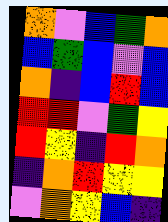[["orange", "violet", "blue", "green", "orange"], ["blue", "green", "blue", "violet", "blue"], ["orange", "indigo", "blue", "red", "blue"], ["red", "red", "violet", "green", "yellow"], ["red", "yellow", "indigo", "red", "orange"], ["indigo", "orange", "red", "yellow", "yellow"], ["violet", "orange", "yellow", "blue", "indigo"]]